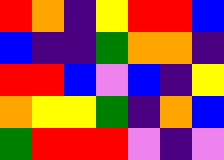[["red", "orange", "indigo", "yellow", "red", "red", "blue"], ["blue", "indigo", "indigo", "green", "orange", "orange", "indigo"], ["red", "red", "blue", "violet", "blue", "indigo", "yellow"], ["orange", "yellow", "yellow", "green", "indigo", "orange", "blue"], ["green", "red", "red", "red", "violet", "indigo", "violet"]]